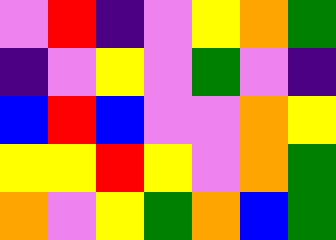[["violet", "red", "indigo", "violet", "yellow", "orange", "green"], ["indigo", "violet", "yellow", "violet", "green", "violet", "indigo"], ["blue", "red", "blue", "violet", "violet", "orange", "yellow"], ["yellow", "yellow", "red", "yellow", "violet", "orange", "green"], ["orange", "violet", "yellow", "green", "orange", "blue", "green"]]